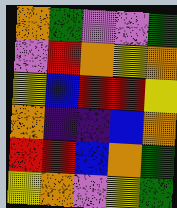[["orange", "green", "violet", "violet", "green"], ["violet", "red", "orange", "yellow", "orange"], ["yellow", "blue", "red", "red", "yellow"], ["orange", "indigo", "indigo", "blue", "orange"], ["red", "red", "blue", "orange", "green"], ["yellow", "orange", "violet", "yellow", "green"]]